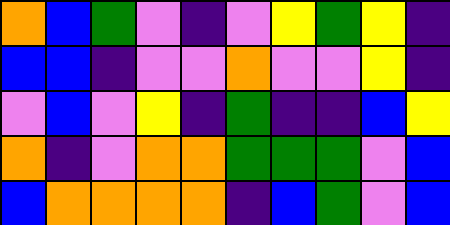[["orange", "blue", "green", "violet", "indigo", "violet", "yellow", "green", "yellow", "indigo"], ["blue", "blue", "indigo", "violet", "violet", "orange", "violet", "violet", "yellow", "indigo"], ["violet", "blue", "violet", "yellow", "indigo", "green", "indigo", "indigo", "blue", "yellow"], ["orange", "indigo", "violet", "orange", "orange", "green", "green", "green", "violet", "blue"], ["blue", "orange", "orange", "orange", "orange", "indigo", "blue", "green", "violet", "blue"]]